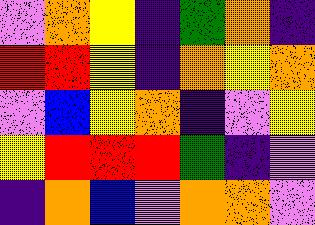[["violet", "orange", "yellow", "indigo", "green", "orange", "indigo"], ["red", "red", "yellow", "indigo", "orange", "yellow", "orange"], ["violet", "blue", "yellow", "orange", "indigo", "violet", "yellow"], ["yellow", "red", "red", "red", "green", "indigo", "violet"], ["indigo", "orange", "blue", "violet", "orange", "orange", "violet"]]